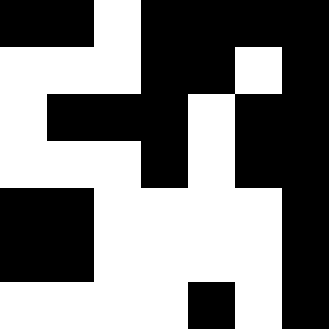[["black", "black", "white", "black", "black", "black", "black"], ["white", "white", "white", "black", "black", "white", "black"], ["white", "black", "black", "black", "white", "black", "black"], ["white", "white", "white", "black", "white", "black", "black"], ["black", "black", "white", "white", "white", "white", "black"], ["black", "black", "white", "white", "white", "white", "black"], ["white", "white", "white", "white", "black", "white", "black"]]